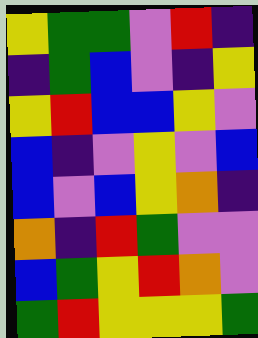[["yellow", "green", "green", "violet", "red", "indigo"], ["indigo", "green", "blue", "violet", "indigo", "yellow"], ["yellow", "red", "blue", "blue", "yellow", "violet"], ["blue", "indigo", "violet", "yellow", "violet", "blue"], ["blue", "violet", "blue", "yellow", "orange", "indigo"], ["orange", "indigo", "red", "green", "violet", "violet"], ["blue", "green", "yellow", "red", "orange", "violet"], ["green", "red", "yellow", "yellow", "yellow", "green"]]